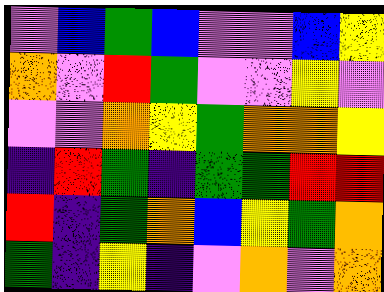[["violet", "blue", "green", "blue", "violet", "violet", "blue", "yellow"], ["orange", "violet", "red", "green", "violet", "violet", "yellow", "violet"], ["violet", "violet", "orange", "yellow", "green", "orange", "orange", "yellow"], ["indigo", "red", "green", "indigo", "green", "green", "red", "red"], ["red", "indigo", "green", "orange", "blue", "yellow", "green", "orange"], ["green", "indigo", "yellow", "indigo", "violet", "orange", "violet", "orange"]]